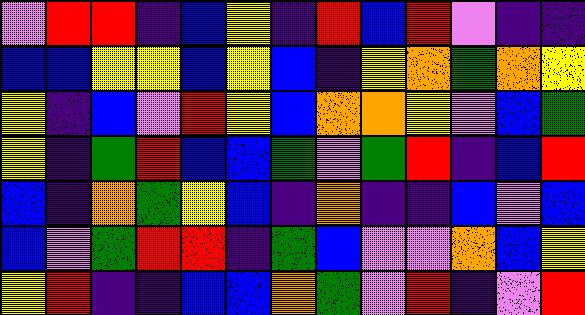[["violet", "red", "red", "indigo", "blue", "yellow", "indigo", "red", "blue", "red", "violet", "indigo", "indigo"], ["blue", "blue", "yellow", "yellow", "blue", "yellow", "blue", "indigo", "yellow", "orange", "green", "orange", "yellow"], ["yellow", "indigo", "blue", "violet", "red", "yellow", "blue", "orange", "orange", "yellow", "violet", "blue", "green"], ["yellow", "indigo", "green", "red", "blue", "blue", "green", "violet", "green", "red", "indigo", "blue", "red"], ["blue", "indigo", "orange", "green", "yellow", "blue", "indigo", "orange", "indigo", "indigo", "blue", "violet", "blue"], ["blue", "violet", "green", "red", "red", "indigo", "green", "blue", "violet", "violet", "orange", "blue", "yellow"], ["yellow", "red", "indigo", "indigo", "blue", "blue", "orange", "green", "violet", "red", "indigo", "violet", "red"]]